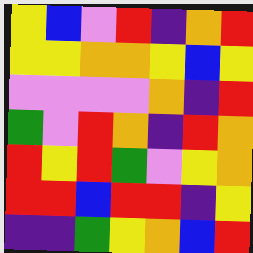[["yellow", "blue", "violet", "red", "indigo", "orange", "red"], ["yellow", "yellow", "orange", "orange", "yellow", "blue", "yellow"], ["violet", "violet", "violet", "violet", "orange", "indigo", "red"], ["green", "violet", "red", "orange", "indigo", "red", "orange"], ["red", "yellow", "red", "green", "violet", "yellow", "orange"], ["red", "red", "blue", "red", "red", "indigo", "yellow"], ["indigo", "indigo", "green", "yellow", "orange", "blue", "red"]]